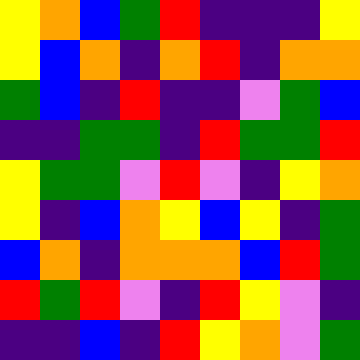[["yellow", "orange", "blue", "green", "red", "indigo", "indigo", "indigo", "yellow"], ["yellow", "blue", "orange", "indigo", "orange", "red", "indigo", "orange", "orange"], ["green", "blue", "indigo", "red", "indigo", "indigo", "violet", "green", "blue"], ["indigo", "indigo", "green", "green", "indigo", "red", "green", "green", "red"], ["yellow", "green", "green", "violet", "red", "violet", "indigo", "yellow", "orange"], ["yellow", "indigo", "blue", "orange", "yellow", "blue", "yellow", "indigo", "green"], ["blue", "orange", "indigo", "orange", "orange", "orange", "blue", "red", "green"], ["red", "green", "red", "violet", "indigo", "red", "yellow", "violet", "indigo"], ["indigo", "indigo", "blue", "indigo", "red", "yellow", "orange", "violet", "green"]]